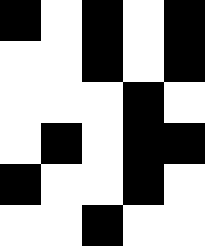[["black", "white", "black", "white", "black"], ["white", "white", "black", "white", "black"], ["white", "white", "white", "black", "white"], ["white", "black", "white", "black", "black"], ["black", "white", "white", "black", "white"], ["white", "white", "black", "white", "white"]]